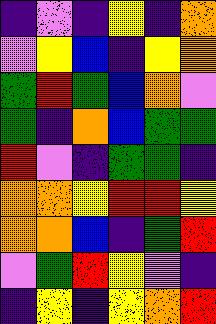[["indigo", "violet", "indigo", "yellow", "indigo", "orange"], ["violet", "yellow", "blue", "indigo", "yellow", "orange"], ["green", "red", "green", "blue", "orange", "violet"], ["green", "indigo", "orange", "blue", "green", "green"], ["red", "violet", "indigo", "green", "green", "indigo"], ["orange", "orange", "yellow", "red", "red", "yellow"], ["orange", "orange", "blue", "indigo", "green", "red"], ["violet", "green", "red", "yellow", "violet", "indigo"], ["indigo", "yellow", "indigo", "yellow", "orange", "red"]]